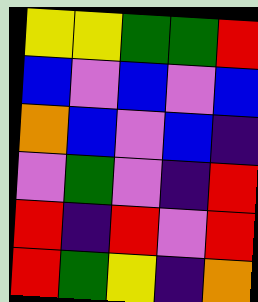[["yellow", "yellow", "green", "green", "red"], ["blue", "violet", "blue", "violet", "blue"], ["orange", "blue", "violet", "blue", "indigo"], ["violet", "green", "violet", "indigo", "red"], ["red", "indigo", "red", "violet", "red"], ["red", "green", "yellow", "indigo", "orange"]]